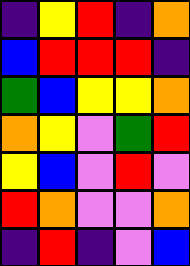[["indigo", "yellow", "red", "indigo", "orange"], ["blue", "red", "red", "red", "indigo"], ["green", "blue", "yellow", "yellow", "orange"], ["orange", "yellow", "violet", "green", "red"], ["yellow", "blue", "violet", "red", "violet"], ["red", "orange", "violet", "violet", "orange"], ["indigo", "red", "indigo", "violet", "blue"]]